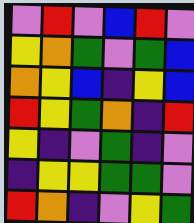[["violet", "red", "violet", "blue", "red", "violet"], ["yellow", "orange", "green", "violet", "green", "blue"], ["orange", "yellow", "blue", "indigo", "yellow", "blue"], ["red", "yellow", "green", "orange", "indigo", "red"], ["yellow", "indigo", "violet", "green", "indigo", "violet"], ["indigo", "yellow", "yellow", "green", "green", "violet"], ["red", "orange", "indigo", "violet", "yellow", "green"]]